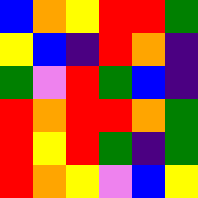[["blue", "orange", "yellow", "red", "red", "green"], ["yellow", "blue", "indigo", "red", "orange", "indigo"], ["green", "violet", "red", "green", "blue", "indigo"], ["red", "orange", "red", "red", "orange", "green"], ["red", "yellow", "red", "green", "indigo", "green"], ["red", "orange", "yellow", "violet", "blue", "yellow"]]